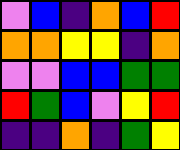[["violet", "blue", "indigo", "orange", "blue", "red"], ["orange", "orange", "yellow", "yellow", "indigo", "orange"], ["violet", "violet", "blue", "blue", "green", "green"], ["red", "green", "blue", "violet", "yellow", "red"], ["indigo", "indigo", "orange", "indigo", "green", "yellow"]]